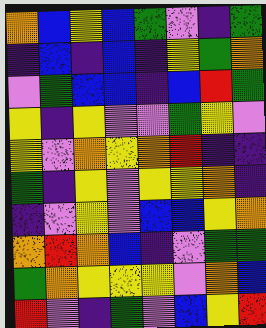[["orange", "blue", "yellow", "blue", "green", "violet", "indigo", "green"], ["indigo", "blue", "indigo", "blue", "indigo", "yellow", "green", "orange"], ["violet", "green", "blue", "blue", "indigo", "blue", "red", "green"], ["yellow", "indigo", "yellow", "violet", "violet", "green", "yellow", "violet"], ["yellow", "violet", "orange", "yellow", "orange", "red", "indigo", "indigo"], ["green", "indigo", "yellow", "violet", "yellow", "yellow", "orange", "indigo"], ["indigo", "violet", "yellow", "violet", "blue", "blue", "yellow", "orange"], ["orange", "red", "orange", "blue", "indigo", "violet", "green", "green"], ["green", "orange", "yellow", "yellow", "yellow", "violet", "orange", "blue"], ["red", "violet", "indigo", "green", "violet", "blue", "yellow", "red"]]